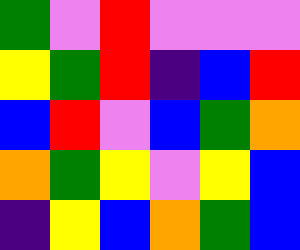[["green", "violet", "red", "violet", "violet", "violet"], ["yellow", "green", "red", "indigo", "blue", "red"], ["blue", "red", "violet", "blue", "green", "orange"], ["orange", "green", "yellow", "violet", "yellow", "blue"], ["indigo", "yellow", "blue", "orange", "green", "blue"]]